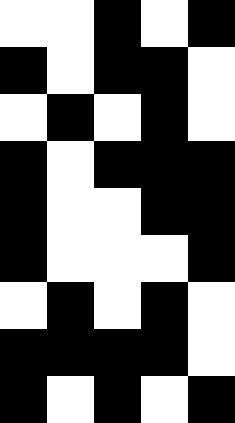[["white", "white", "black", "white", "black"], ["black", "white", "black", "black", "white"], ["white", "black", "white", "black", "white"], ["black", "white", "black", "black", "black"], ["black", "white", "white", "black", "black"], ["black", "white", "white", "white", "black"], ["white", "black", "white", "black", "white"], ["black", "black", "black", "black", "white"], ["black", "white", "black", "white", "black"]]